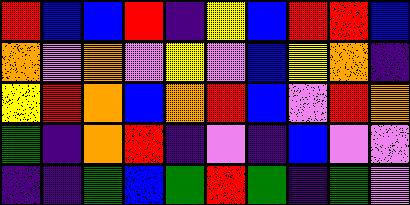[["red", "blue", "blue", "red", "indigo", "yellow", "blue", "red", "red", "blue"], ["orange", "violet", "orange", "violet", "yellow", "violet", "blue", "yellow", "orange", "indigo"], ["yellow", "red", "orange", "blue", "orange", "red", "blue", "violet", "red", "orange"], ["green", "indigo", "orange", "red", "indigo", "violet", "indigo", "blue", "violet", "violet"], ["indigo", "indigo", "green", "blue", "green", "red", "green", "indigo", "green", "violet"]]